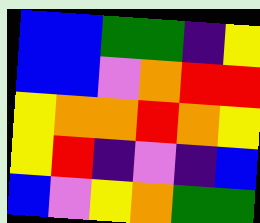[["blue", "blue", "green", "green", "indigo", "yellow"], ["blue", "blue", "violet", "orange", "red", "red"], ["yellow", "orange", "orange", "red", "orange", "yellow"], ["yellow", "red", "indigo", "violet", "indigo", "blue"], ["blue", "violet", "yellow", "orange", "green", "green"]]